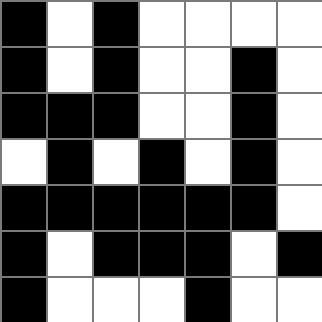[["black", "white", "black", "white", "white", "white", "white"], ["black", "white", "black", "white", "white", "black", "white"], ["black", "black", "black", "white", "white", "black", "white"], ["white", "black", "white", "black", "white", "black", "white"], ["black", "black", "black", "black", "black", "black", "white"], ["black", "white", "black", "black", "black", "white", "black"], ["black", "white", "white", "white", "black", "white", "white"]]